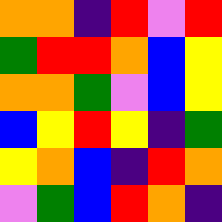[["orange", "orange", "indigo", "red", "violet", "red"], ["green", "red", "red", "orange", "blue", "yellow"], ["orange", "orange", "green", "violet", "blue", "yellow"], ["blue", "yellow", "red", "yellow", "indigo", "green"], ["yellow", "orange", "blue", "indigo", "red", "orange"], ["violet", "green", "blue", "red", "orange", "indigo"]]